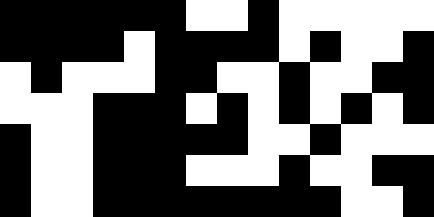[["black", "black", "black", "black", "black", "black", "white", "white", "black", "white", "white", "white", "white", "white"], ["black", "black", "black", "black", "white", "black", "black", "black", "black", "white", "black", "white", "white", "black"], ["white", "black", "white", "white", "white", "black", "black", "white", "white", "black", "white", "white", "black", "black"], ["white", "white", "white", "black", "black", "black", "white", "black", "white", "black", "white", "black", "white", "black"], ["black", "white", "white", "black", "black", "black", "black", "black", "white", "white", "black", "white", "white", "white"], ["black", "white", "white", "black", "black", "black", "white", "white", "white", "black", "white", "white", "black", "black"], ["black", "white", "white", "black", "black", "black", "black", "black", "black", "black", "black", "white", "white", "black"]]